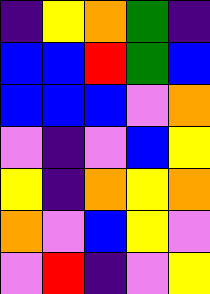[["indigo", "yellow", "orange", "green", "indigo"], ["blue", "blue", "red", "green", "blue"], ["blue", "blue", "blue", "violet", "orange"], ["violet", "indigo", "violet", "blue", "yellow"], ["yellow", "indigo", "orange", "yellow", "orange"], ["orange", "violet", "blue", "yellow", "violet"], ["violet", "red", "indigo", "violet", "yellow"]]